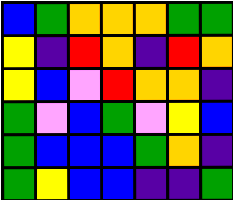[["blue", "green", "orange", "orange", "orange", "green", "green"], ["yellow", "indigo", "red", "orange", "indigo", "red", "orange"], ["yellow", "blue", "violet", "red", "orange", "orange", "indigo"], ["green", "violet", "blue", "green", "violet", "yellow", "blue"], ["green", "blue", "blue", "blue", "green", "orange", "indigo"], ["green", "yellow", "blue", "blue", "indigo", "indigo", "green"]]